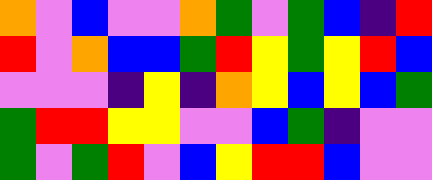[["orange", "violet", "blue", "violet", "violet", "orange", "green", "violet", "green", "blue", "indigo", "red"], ["red", "violet", "orange", "blue", "blue", "green", "red", "yellow", "green", "yellow", "red", "blue"], ["violet", "violet", "violet", "indigo", "yellow", "indigo", "orange", "yellow", "blue", "yellow", "blue", "green"], ["green", "red", "red", "yellow", "yellow", "violet", "violet", "blue", "green", "indigo", "violet", "violet"], ["green", "violet", "green", "red", "violet", "blue", "yellow", "red", "red", "blue", "violet", "violet"]]